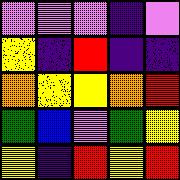[["violet", "violet", "violet", "indigo", "violet"], ["yellow", "indigo", "red", "indigo", "indigo"], ["orange", "yellow", "yellow", "orange", "red"], ["green", "blue", "violet", "green", "yellow"], ["yellow", "indigo", "red", "yellow", "red"]]